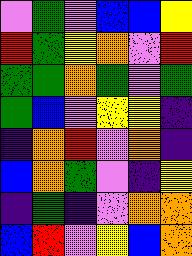[["violet", "green", "violet", "blue", "blue", "yellow"], ["red", "green", "yellow", "orange", "violet", "red"], ["green", "green", "orange", "green", "violet", "green"], ["green", "blue", "violet", "yellow", "yellow", "indigo"], ["indigo", "orange", "red", "violet", "orange", "indigo"], ["blue", "orange", "green", "violet", "indigo", "yellow"], ["indigo", "green", "indigo", "violet", "orange", "orange"], ["blue", "red", "violet", "yellow", "blue", "orange"]]